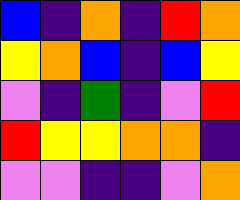[["blue", "indigo", "orange", "indigo", "red", "orange"], ["yellow", "orange", "blue", "indigo", "blue", "yellow"], ["violet", "indigo", "green", "indigo", "violet", "red"], ["red", "yellow", "yellow", "orange", "orange", "indigo"], ["violet", "violet", "indigo", "indigo", "violet", "orange"]]